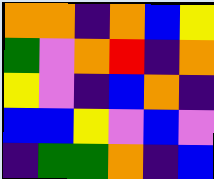[["orange", "orange", "indigo", "orange", "blue", "yellow"], ["green", "violet", "orange", "red", "indigo", "orange"], ["yellow", "violet", "indigo", "blue", "orange", "indigo"], ["blue", "blue", "yellow", "violet", "blue", "violet"], ["indigo", "green", "green", "orange", "indigo", "blue"]]